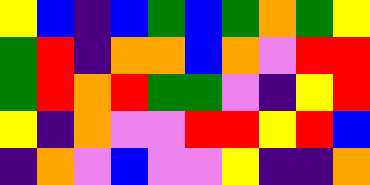[["yellow", "blue", "indigo", "blue", "green", "blue", "green", "orange", "green", "yellow"], ["green", "red", "indigo", "orange", "orange", "blue", "orange", "violet", "red", "red"], ["green", "red", "orange", "red", "green", "green", "violet", "indigo", "yellow", "red"], ["yellow", "indigo", "orange", "violet", "violet", "red", "red", "yellow", "red", "blue"], ["indigo", "orange", "violet", "blue", "violet", "violet", "yellow", "indigo", "indigo", "orange"]]